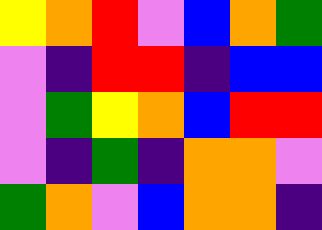[["yellow", "orange", "red", "violet", "blue", "orange", "green"], ["violet", "indigo", "red", "red", "indigo", "blue", "blue"], ["violet", "green", "yellow", "orange", "blue", "red", "red"], ["violet", "indigo", "green", "indigo", "orange", "orange", "violet"], ["green", "orange", "violet", "blue", "orange", "orange", "indigo"]]